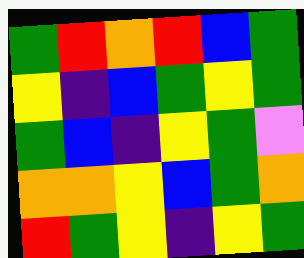[["green", "red", "orange", "red", "blue", "green"], ["yellow", "indigo", "blue", "green", "yellow", "green"], ["green", "blue", "indigo", "yellow", "green", "violet"], ["orange", "orange", "yellow", "blue", "green", "orange"], ["red", "green", "yellow", "indigo", "yellow", "green"]]